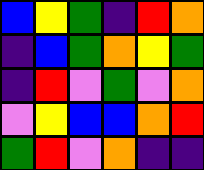[["blue", "yellow", "green", "indigo", "red", "orange"], ["indigo", "blue", "green", "orange", "yellow", "green"], ["indigo", "red", "violet", "green", "violet", "orange"], ["violet", "yellow", "blue", "blue", "orange", "red"], ["green", "red", "violet", "orange", "indigo", "indigo"]]